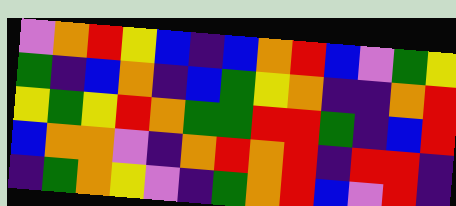[["violet", "orange", "red", "yellow", "blue", "indigo", "blue", "orange", "red", "blue", "violet", "green", "yellow"], ["green", "indigo", "blue", "orange", "indigo", "blue", "green", "yellow", "orange", "indigo", "indigo", "orange", "red"], ["yellow", "green", "yellow", "red", "orange", "green", "green", "red", "red", "green", "indigo", "blue", "red"], ["blue", "orange", "orange", "violet", "indigo", "orange", "red", "orange", "red", "indigo", "red", "red", "indigo"], ["indigo", "green", "orange", "yellow", "violet", "indigo", "green", "orange", "red", "blue", "violet", "red", "indigo"]]